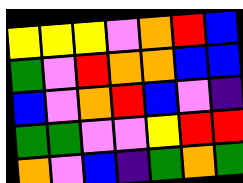[["yellow", "yellow", "yellow", "violet", "orange", "red", "blue"], ["green", "violet", "red", "orange", "orange", "blue", "blue"], ["blue", "violet", "orange", "red", "blue", "violet", "indigo"], ["green", "green", "violet", "violet", "yellow", "red", "red"], ["orange", "violet", "blue", "indigo", "green", "orange", "green"]]